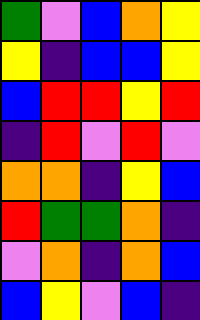[["green", "violet", "blue", "orange", "yellow"], ["yellow", "indigo", "blue", "blue", "yellow"], ["blue", "red", "red", "yellow", "red"], ["indigo", "red", "violet", "red", "violet"], ["orange", "orange", "indigo", "yellow", "blue"], ["red", "green", "green", "orange", "indigo"], ["violet", "orange", "indigo", "orange", "blue"], ["blue", "yellow", "violet", "blue", "indigo"]]